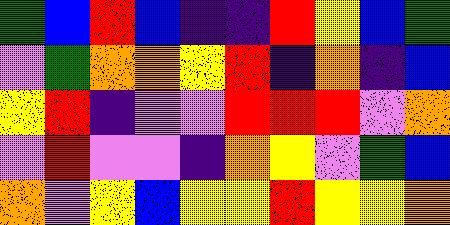[["green", "blue", "red", "blue", "indigo", "indigo", "red", "yellow", "blue", "green"], ["violet", "green", "orange", "orange", "yellow", "red", "indigo", "orange", "indigo", "blue"], ["yellow", "red", "indigo", "violet", "violet", "red", "red", "red", "violet", "orange"], ["violet", "red", "violet", "violet", "indigo", "orange", "yellow", "violet", "green", "blue"], ["orange", "violet", "yellow", "blue", "yellow", "yellow", "red", "yellow", "yellow", "orange"]]